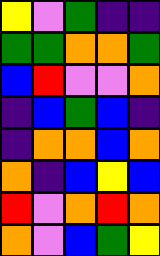[["yellow", "violet", "green", "indigo", "indigo"], ["green", "green", "orange", "orange", "green"], ["blue", "red", "violet", "violet", "orange"], ["indigo", "blue", "green", "blue", "indigo"], ["indigo", "orange", "orange", "blue", "orange"], ["orange", "indigo", "blue", "yellow", "blue"], ["red", "violet", "orange", "red", "orange"], ["orange", "violet", "blue", "green", "yellow"]]